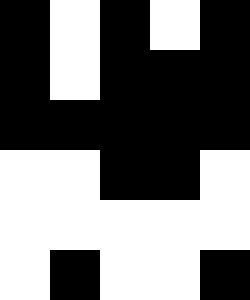[["black", "white", "black", "white", "black"], ["black", "white", "black", "black", "black"], ["black", "black", "black", "black", "black"], ["white", "white", "black", "black", "white"], ["white", "white", "white", "white", "white"], ["white", "black", "white", "white", "black"]]